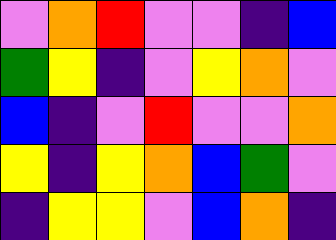[["violet", "orange", "red", "violet", "violet", "indigo", "blue"], ["green", "yellow", "indigo", "violet", "yellow", "orange", "violet"], ["blue", "indigo", "violet", "red", "violet", "violet", "orange"], ["yellow", "indigo", "yellow", "orange", "blue", "green", "violet"], ["indigo", "yellow", "yellow", "violet", "blue", "orange", "indigo"]]